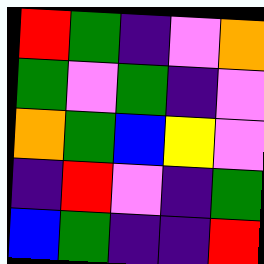[["red", "green", "indigo", "violet", "orange"], ["green", "violet", "green", "indigo", "violet"], ["orange", "green", "blue", "yellow", "violet"], ["indigo", "red", "violet", "indigo", "green"], ["blue", "green", "indigo", "indigo", "red"]]